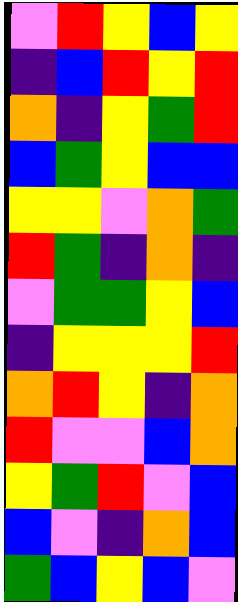[["violet", "red", "yellow", "blue", "yellow"], ["indigo", "blue", "red", "yellow", "red"], ["orange", "indigo", "yellow", "green", "red"], ["blue", "green", "yellow", "blue", "blue"], ["yellow", "yellow", "violet", "orange", "green"], ["red", "green", "indigo", "orange", "indigo"], ["violet", "green", "green", "yellow", "blue"], ["indigo", "yellow", "yellow", "yellow", "red"], ["orange", "red", "yellow", "indigo", "orange"], ["red", "violet", "violet", "blue", "orange"], ["yellow", "green", "red", "violet", "blue"], ["blue", "violet", "indigo", "orange", "blue"], ["green", "blue", "yellow", "blue", "violet"]]